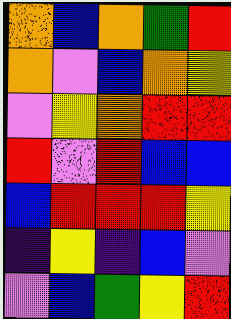[["orange", "blue", "orange", "green", "red"], ["orange", "violet", "blue", "orange", "yellow"], ["violet", "yellow", "orange", "red", "red"], ["red", "violet", "red", "blue", "blue"], ["blue", "red", "red", "red", "yellow"], ["indigo", "yellow", "indigo", "blue", "violet"], ["violet", "blue", "green", "yellow", "red"]]